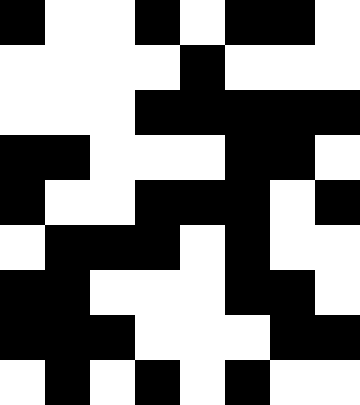[["black", "white", "white", "black", "white", "black", "black", "white"], ["white", "white", "white", "white", "black", "white", "white", "white"], ["white", "white", "white", "black", "black", "black", "black", "black"], ["black", "black", "white", "white", "white", "black", "black", "white"], ["black", "white", "white", "black", "black", "black", "white", "black"], ["white", "black", "black", "black", "white", "black", "white", "white"], ["black", "black", "white", "white", "white", "black", "black", "white"], ["black", "black", "black", "white", "white", "white", "black", "black"], ["white", "black", "white", "black", "white", "black", "white", "white"]]